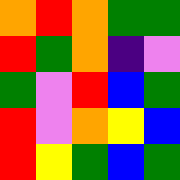[["orange", "red", "orange", "green", "green"], ["red", "green", "orange", "indigo", "violet"], ["green", "violet", "red", "blue", "green"], ["red", "violet", "orange", "yellow", "blue"], ["red", "yellow", "green", "blue", "green"]]